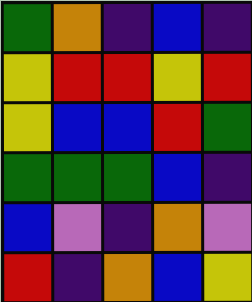[["green", "orange", "indigo", "blue", "indigo"], ["yellow", "red", "red", "yellow", "red"], ["yellow", "blue", "blue", "red", "green"], ["green", "green", "green", "blue", "indigo"], ["blue", "violet", "indigo", "orange", "violet"], ["red", "indigo", "orange", "blue", "yellow"]]